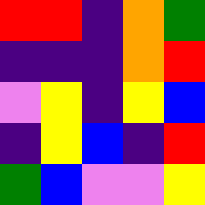[["red", "red", "indigo", "orange", "green"], ["indigo", "indigo", "indigo", "orange", "red"], ["violet", "yellow", "indigo", "yellow", "blue"], ["indigo", "yellow", "blue", "indigo", "red"], ["green", "blue", "violet", "violet", "yellow"]]